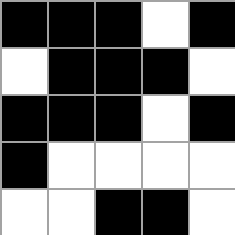[["black", "black", "black", "white", "black"], ["white", "black", "black", "black", "white"], ["black", "black", "black", "white", "black"], ["black", "white", "white", "white", "white"], ["white", "white", "black", "black", "white"]]